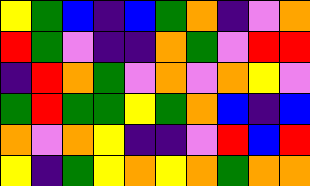[["yellow", "green", "blue", "indigo", "blue", "green", "orange", "indigo", "violet", "orange"], ["red", "green", "violet", "indigo", "indigo", "orange", "green", "violet", "red", "red"], ["indigo", "red", "orange", "green", "violet", "orange", "violet", "orange", "yellow", "violet"], ["green", "red", "green", "green", "yellow", "green", "orange", "blue", "indigo", "blue"], ["orange", "violet", "orange", "yellow", "indigo", "indigo", "violet", "red", "blue", "red"], ["yellow", "indigo", "green", "yellow", "orange", "yellow", "orange", "green", "orange", "orange"]]